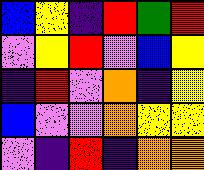[["blue", "yellow", "indigo", "red", "green", "red"], ["violet", "yellow", "red", "violet", "blue", "yellow"], ["indigo", "red", "violet", "orange", "indigo", "yellow"], ["blue", "violet", "violet", "orange", "yellow", "yellow"], ["violet", "indigo", "red", "indigo", "orange", "orange"]]